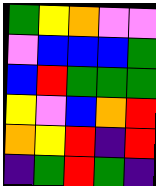[["green", "yellow", "orange", "violet", "violet"], ["violet", "blue", "blue", "blue", "green"], ["blue", "red", "green", "green", "green"], ["yellow", "violet", "blue", "orange", "red"], ["orange", "yellow", "red", "indigo", "red"], ["indigo", "green", "red", "green", "indigo"]]